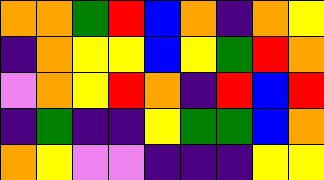[["orange", "orange", "green", "red", "blue", "orange", "indigo", "orange", "yellow"], ["indigo", "orange", "yellow", "yellow", "blue", "yellow", "green", "red", "orange"], ["violet", "orange", "yellow", "red", "orange", "indigo", "red", "blue", "red"], ["indigo", "green", "indigo", "indigo", "yellow", "green", "green", "blue", "orange"], ["orange", "yellow", "violet", "violet", "indigo", "indigo", "indigo", "yellow", "yellow"]]